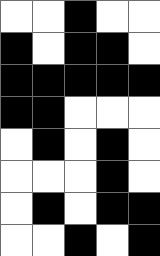[["white", "white", "black", "white", "white"], ["black", "white", "black", "black", "white"], ["black", "black", "black", "black", "black"], ["black", "black", "white", "white", "white"], ["white", "black", "white", "black", "white"], ["white", "white", "white", "black", "white"], ["white", "black", "white", "black", "black"], ["white", "white", "black", "white", "black"]]